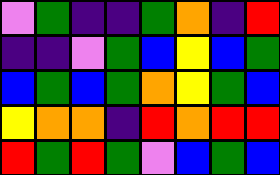[["violet", "green", "indigo", "indigo", "green", "orange", "indigo", "red"], ["indigo", "indigo", "violet", "green", "blue", "yellow", "blue", "green"], ["blue", "green", "blue", "green", "orange", "yellow", "green", "blue"], ["yellow", "orange", "orange", "indigo", "red", "orange", "red", "red"], ["red", "green", "red", "green", "violet", "blue", "green", "blue"]]